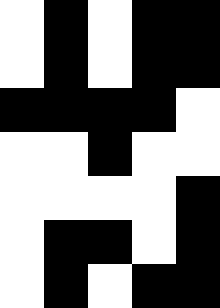[["white", "black", "white", "black", "black"], ["white", "black", "white", "black", "black"], ["black", "black", "black", "black", "white"], ["white", "white", "black", "white", "white"], ["white", "white", "white", "white", "black"], ["white", "black", "black", "white", "black"], ["white", "black", "white", "black", "black"]]